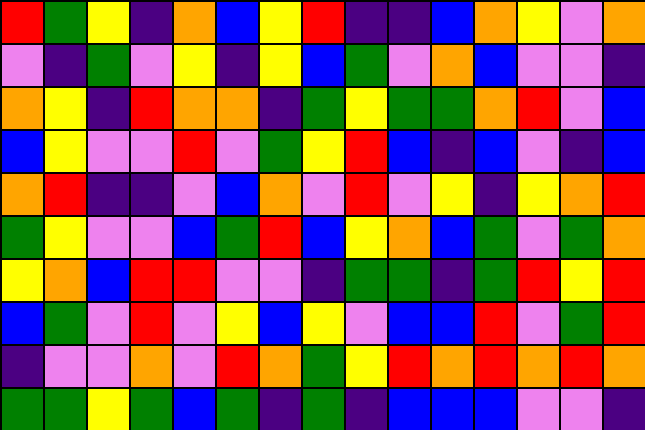[["red", "green", "yellow", "indigo", "orange", "blue", "yellow", "red", "indigo", "indigo", "blue", "orange", "yellow", "violet", "orange"], ["violet", "indigo", "green", "violet", "yellow", "indigo", "yellow", "blue", "green", "violet", "orange", "blue", "violet", "violet", "indigo"], ["orange", "yellow", "indigo", "red", "orange", "orange", "indigo", "green", "yellow", "green", "green", "orange", "red", "violet", "blue"], ["blue", "yellow", "violet", "violet", "red", "violet", "green", "yellow", "red", "blue", "indigo", "blue", "violet", "indigo", "blue"], ["orange", "red", "indigo", "indigo", "violet", "blue", "orange", "violet", "red", "violet", "yellow", "indigo", "yellow", "orange", "red"], ["green", "yellow", "violet", "violet", "blue", "green", "red", "blue", "yellow", "orange", "blue", "green", "violet", "green", "orange"], ["yellow", "orange", "blue", "red", "red", "violet", "violet", "indigo", "green", "green", "indigo", "green", "red", "yellow", "red"], ["blue", "green", "violet", "red", "violet", "yellow", "blue", "yellow", "violet", "blue", "blue", "red", "violet", "green", "red"], ["indigo", "violet", "violet", "orange", "violet", "red", "orange", "green", "yellow", "red", "orange", "red", "orange", "red", "orange"], ["green", "green", "yellow", "green", "blue", "green", "indigo", "green", "indigo", "blue", "blue", "blue", "violet", "violet", "indigo"]]